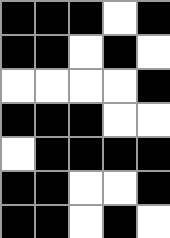[["black", "black", "black", "white", "black"], ["black", "black", "white", "black", "white"], ["white", "white", "white", "white", "black"], ["black", "black", "black", "white", "white"], ["white", "black", "black", "black", "black"], ["black", "black", "white", "white", "black"], ["black", "black", "white", "black", "white"]]